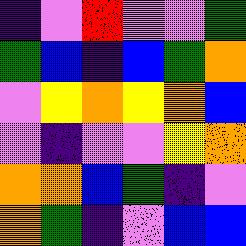[["indigo", "violet", "red", "violet", "violet", "green"], ["green", "blue", "indigo", "blue", "green", "orange"], ["violet", "yellow", "orange", "yellow", "orange", "blue"], ["violet", "indigo", "violet", "violet", "yellow", "orange"], ["orange", "orange", "blue", "green", "indigo", "violet"], ["orange", "green", "indigo", "violet", "blue", "blue"]]